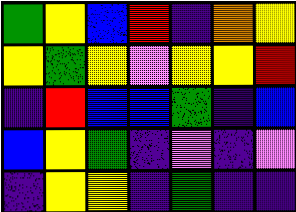[["green", "yellow", "blue", "red", "indigo", "orange", "yellow"], ["yellow", "green", "yellow", "violet", "yellow", "yellow", "red"], ["indigo", "red", "blue", "blue", "green", "indigo", "blue"], ["blue", "yellow", "green", "indigo", "violet", "indigo", "violet"], ["indigo", "yellow", "yellow", "indigo", "green", "indigo", "indigo"]]